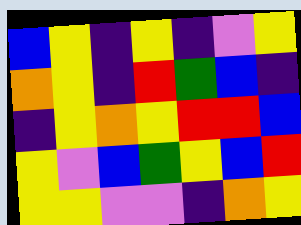[["blue", "yellow", "indigo", "yellow", "indigo", "violet", "yellow"], ["orange", "yellow", "indigo", "red", "green", "blue", "indigo"], ["indigo", "yellow", "orange", "yellow", "red", "red", "blue"], ["yellow", "violet", "blue", "green", "yellow", "blue", "red"], ["yellow", "yellow", "violet", "violet", "indigo", "orange", "yellow"]]